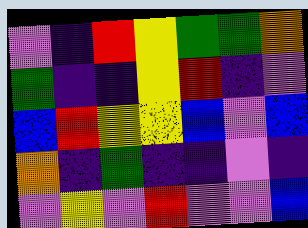[["violet", "indigo", "red", "yellow", "green", "green", "orange"], ["green", "indigo", "indigo", "yellow", "red", "indigo", "violet"], ["blue", "red", "yellow", "yellow", "blue", "violet", "blue"], ["orange", "indigo", "green", "indigo", "indigo", "violet", "indigo"], ["violet", "yellow", "violet", "red", "violet", "violet", "blue"]]